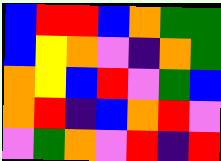[["blue", "red", "red", "blue", "orange", "green", "green"], ["blue", "yellow", "orange", "violet", "indigo", "orange", "green"], ["orange", "yellow", "blue", "red", "violet", "green", "blue"], ["orange", "red", "indigo", "blue", "orange", "red", "violet"], ["violet", "green", "orange", "violet", "red", "indigo", "red"]]